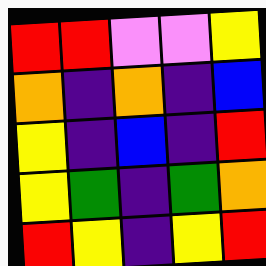[["red", "red", "violet", "violet", "yellow"], ["orange", "indigo", "orange", "indigo", "blue"], ["yellow", "indigo", "blue", "indigo", "red"], ["yellow", "green", "indigo", "green", "orange"], ["red", "yellow", "indigo", "yellow", "red"]]